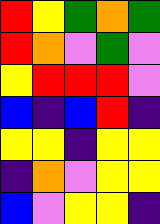[["red", "yellow", "green", "orange", "green"], ["red", "orange", "violet", "green", "violet"], ["yellow", "red", "red", "red", "violet"], ["blue", "indigo", "blue", "red", "indigo"], ["yellow", "yellow", "indigo", "yellow", "yellow"], ["indigo", "orange", "violet", "yellow", "yellow"], ["blue", "violet", "yellow", "yellow", "indigo"]]